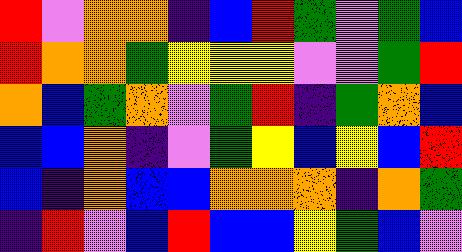[["red", "violet", "orange", "orange", "indigo", "blue", "red", "green", "violet", "green", "blue"], ["red", "orange", "orange", "green", "yellow", "yellow", "yellow", "violet", "violet", "green", "red"], ["orange", "blue", "green", "orange", "violet", "green", "red", "indigo", "green", "orange", "blue"], ["blue", "blue", "orange", "indigo", "violet", "green", "yellow", "blue", "yellow", "blue", "red"], ["blue", "indigo", "orange", "blue", "blue", "orange", "orange", "orange", "indigo", "orange", "green"], ["indigo", "red", "violet", "blue", "red", "blue", "blue", "yellow", "green", "blue", "violet"]]